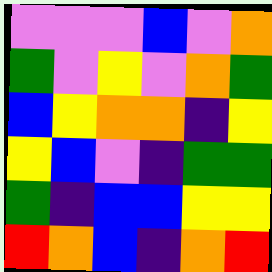[["violet", "violet", "violet", "blue", "violet", "orange"], ["green", "violet", "yellow", "violet", "orange", "green"], ["blue", "yellow", "orange", "orange", "indigo", "yellow"], ["yellow", "blue", "violet", "indigo", "green", "green"], ["green", "indigo", "blue", "blue", "yellow", "yellow"], ["red", "orange", "blue", "indigo", "orange", "red"]]